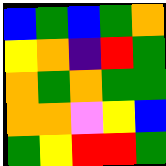[["blue", "green", "blue", "green", "orange"], ["yellow", "orange", "indigo", "red", "green"], ["orange", "green", "orange", "green", "green"], ["orange", "orange", "violet", "yellow", "blue"], ["green", "yellow", "red", "red", "green"]]